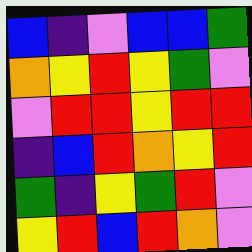[["blue", "indigo", "violet", "blue", "blue", "green"], ["orange", "yellow", "red", "yellow", "green", "violet"], ["violet", "red", "red", "yellow", "red", "red"], ["indigo", "blue", "red", "orange", "yellow", "red"], ["green", "indigo", "yellow", "green", "red", "violet"], ["yellow", "red", "blue", "red", "orange", "violet"]]